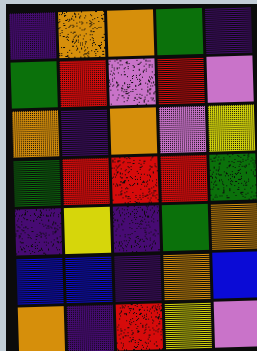[["indigo", "orange", "orange", "green", "indigo"], ["green", "red", "violet", "red", "violet"], ["orange", "indigo", "orange", "violet", "yellow"], ["green", "red", "red", "red", "green"], ["indigo", "yellow", "indigo", "green", "orange"], ["blue", "blue", "indigo", "orange", "blue"], ["orange", "indigo", "red", "yellow", "violet"]]